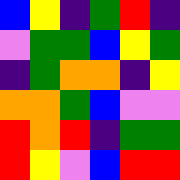[["blue", "yellow", "indigo", "green", "red", "indigo"], ["violet", "green", "green", "blue", "yellow", "green"], ["indigo", "green", "orange", "orange", "indigo", "yellow"], ["orange", "orange", "green", "blue", "violet", "violet"], ["red", "orange", "red", "indigo", "green", "green"], ["red", "yellow", "violet", "blue", "red", "red"]]